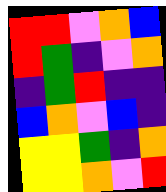[["red", "red", "violet", "orange", "blue"], ["red", "green", "indigo", "violet", "orange"], ["indigo", "green", "red", "indigo", "indigo"], ["blue", "orange", "violet", "blue", "indigo"], ["yellow", "yellow", "green", "indigo", "orange"], ["yellow", "yellow", "orange", "violet", "red"]]